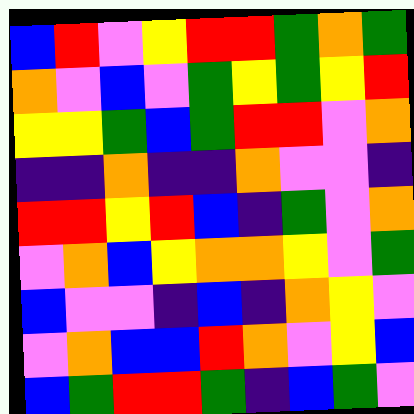[["blue", "red", "violet", "yellow", "red", "red", "green", "orange", "green"], ["orange", "violet", "blue", "violet", "green", "yellow", "green", "yellow", "red"], ["yellow", "yellow", "green", "blue", "green", "red", "red", "violet", "orange"], ["indigo", "indigo", "orange", "indigo", "indigo", "orange", "violet", "violet", "indigo"], ["red", "red", "yellow", "red", "blue", "indigo", "green", "violet", "orange"], ["violet", "orange", "blue", "yellow", "orange", "orange", "yellow", "violet", "green"], ["blue", "violet", "violet", "indigo", "blue", "indigo", "orange", "yellow", "violet"], ["violet", "orange", "blue", "blue", "red", "orange", "violet", "yellow", "blue"], ["blue", "green", "red", "red", "green", "indigo", "blue", "green", "violet"]]